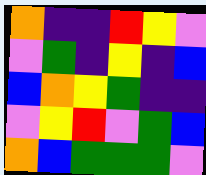[["orange", "indigo", "indigo", "red", "yellow", "violet"], ["violet", "green", "indigo", "yellow", "indigo", "blue"], ["blue", "orange", "yellow", "green", "indigo", "indigo"], ["violet", "yellow", "red", "violet", "green", "blue"], ["orange", "blue", "green", "green", "green", "violet"]]